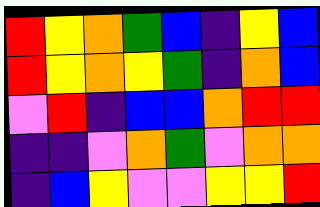[["red", "yellow", "orange", "green", "blue", "indigo", "yellow", "blue"], ["red", "yellow", "orange", "yellow", "green", "indigo", "orange", "blue"], ["violet", "red", "indigo", "blue", "blue", "orange", "red", "red"], ["indigo", "indigo", "violet", "orange", "green", "violet", "orange", "orange"], ["indigo", "blue", "yellow", "violet", "violet", "yellow", "yellow", "red"]]